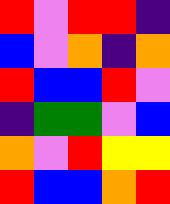[["red", "violet", "red", "red", "indigo"], ["blue", "violet", "orange", "indigo", "orange"], ["red", "blue", "blue", "red", "violet"], ["indigo", "green", "green", "violet", "blue"], ["orange", "violet", "red", "yellow", "yellow"], ["red", "blue", "blue", "orange", "red"]]